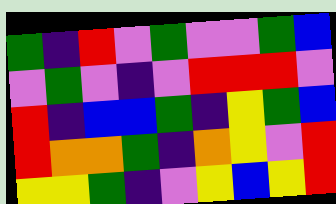[["green", "indigo", "red", "violet", "green", "violet", "violet", "green", "blue"], ["violet", "green", "violet", "indigo", "violet", "red", "red", "red", "violet"], ["red", "indigo", "blue", "blue", "green", "indigo", "yellow", "green", "blue"], ["red", "orange", "orange", "green", "indigo", "orange", "yellow", "violet", "red"], ["yellow", "yellow", "green", "indigo", "violet", "yellow", "blue", "yellow", "red"]]